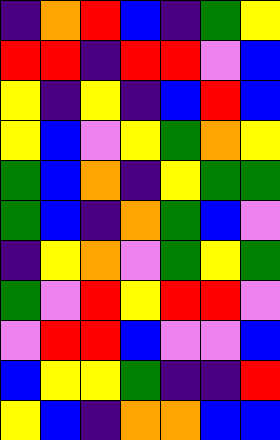[["indigo", "orange", "red", "blue", "indigo", "green", "yellow"], ["red", "red", "indigo", "red", "red", "violet", "blue"], ["yellow", "indigo", "yellow", "indigo", "blue", "red", "blue"], ["yellow", "blue", "violet", "yellow", "green", "orange", "yellow"], ["green", "blue", "orange", "indigo", "yellow", "green", "green"], ["green", "blue", "indigo", "orange", "green", "blue", "violet"], ["indigo", "yellow", "orange", "violet", "green", "yellow", "green"], ["green", "violet", "red", "yellow", "red", "red", "violet"], ["violet", "red", "red", "blue", "violet", "violet", "blue"], ["blue", "yellow", "yellow", "green", "indigo", "indigo", "red"], ["yellow", "blue", "indigo", "orange", "orange", "blue", "blue"]]